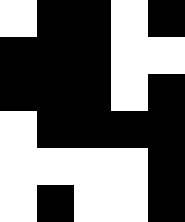[["white", "black", "black", "white", "black"], ["black", "black", "black", "white", "white"], ["black", "black", "black", "white", "black"], ["white", "black", "black", "black", "black"], ["white", "white", "white", "white", "black"], ["white", "black", "white", "white", "black"]]